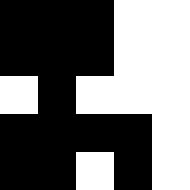[["black", "black", "black", "white", "white"], ["black", "black", "black", "white", "white"], ["white", "black", "white", "white", "white"], ["black", "black", "black", "black", "white"], ["black", "black", "white", "black", "white"]]